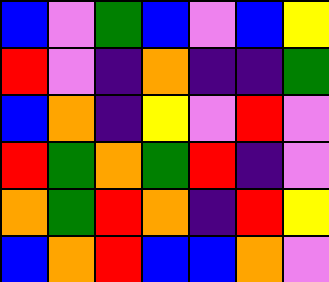[["blue", "violet", "green", "blue", "violet", "blue", "yellow"], ["red", "violet", "indigo", "orange", "indigo", "indigo", "green"], ["blue", "orange", "indigo", "yellow", "violet", "red", "violet"], ["red", "green", "orange", "green", "red", "indigo", "violet"], ["orange", "green", "red", "orange", "indigo", "red", "yellow"], ["blue", "orange", "red", "blue", "blue", "orange", "violet"]]